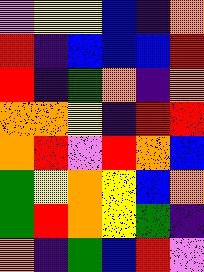[["violet", "yellow", "yellow", "blue", "indigo", "orange"], ["red", "indigo", "blue", "blue", "blue", "red"], ["red", "indigo", "green", "orange", "indigo", "orange"], ["orange", "orange", "yellow", "indigo", "red", "red"], ["orange", "red", "violet", "red", "orange", "blue"], ["green", "yellow", "orange", "yellow", "blue", "orange"], ["green", "red", "orange", "yellow", "green", "indigo"], ["orange", "indigo", "green", "blue", "red", "violet"]]